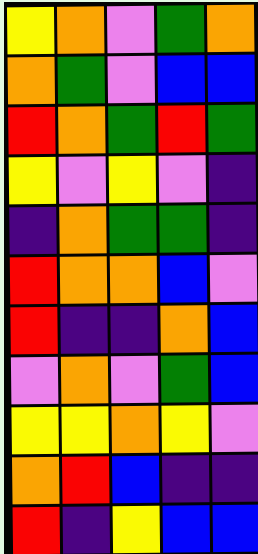[["yellow", "orange", "violet", "green", "orange"], ["orange", "green", "violet", "blue", "blue"], ["red", "orange", "green", "red", "green"], ["yellow", "violet", "yellow", "violet", "indigo"], ["indigo", "orange", "green", "green", "indigo"], ["red", "orange", "orange", "blue", "violet"], ["red", "indigo", "indigo", "orange", "blue"], ["violet", "orange", "violet", "green", "blue"], ["yellow", "yellow", "orange", "yellow", "violet"], ["orange", "red", "blue", "indigo", "indigo"], ["red", "indigo", "yellow", "blue", "blue"]]